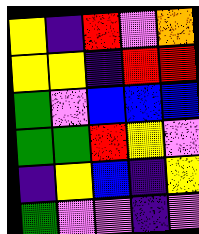[["yellow", "indigo", "red", "violet", "orange"], ["yellow", "yellow", "indigo", "red", "red"], ["green", "violet", "blue", "blue", "blue"], ["green", "green", "red", "yellow", "violet"], ["indigo", "yellow", "blue", "indigo", "yellow"], ["green", "violet", "violet", "indigo", "violet"]]